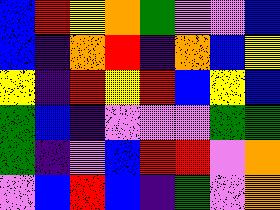[["blue", "red", "yellow", "orange", "green", "violet", "violet", "blue"], ["blue", "indigo", "orange", "red", "indigo", "orange", "blue", "yellow"], ["yellow", "indigo", "red", "yellow", "red", "blue", "yellow", "blue"], ["green", "blue", "indigo", "violet", "violet", "violet", "green", "green"], ["green", "indigo", "violet", "blue", "red", "red", "violet", "orange"], ["violet", "blue", "red", "blue", "indigo", "green", "violet", "orange"]]